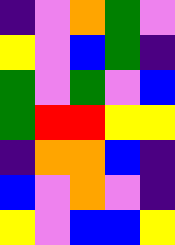[["indigo", "violet", "orange", "green", "violet"], ["yellow", "violet", "blue", "green", "indigo"], ["green", "violet", "green", "violet", "blue"], ["green", "red", "red", "yellow", "yellow"], ["indigo", "orange", "orange", "blue", "indigo"], ["blue", "violet", "orange", "violet", "indigo"], ["yellow", "violet", "blue", "blue", "yellow"]]